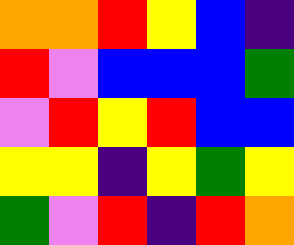[["orange", "orange", "red", "yellow", "blue", "indigo"], ["red", "violet", "blue", "blue", "blue", "green"], ["violet", "red", "yellow", "red", "blue", "blue"], ["yellow", "yellow", "indigo", "yellow", "green", "yellow"], ["green", "violet", "red", "indigo", "red", "orange"]]